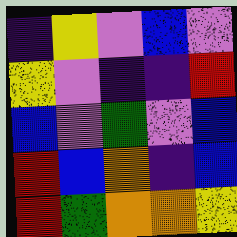[["indigo", "yellow", "violet", "blue", "violet"], ["yellow", "violet", "indigo", "indigo", "red"], ["blue", "violet", "green", "violet", "blue"], ["red", "blue", "orange", "indigo", "blue"], ["red", "green", "orange", "orange", "yellow"]]